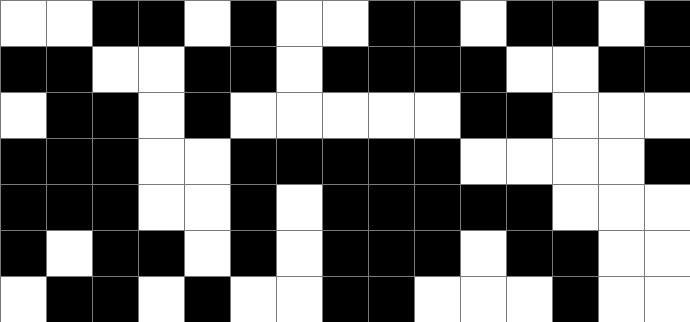[["white", "white", "black", "black", "white", "black", "white", "white", "black", "black", "white", "black", "black", "white", "black"], ["black", "black", "white", "white", "black", "black", "white", "black", "black", "black", "black", "white", "white", "black", "black"], ["white", "black", "black", "white", "black", "white", "white", "white", "white", "white", "black", "black", "white", "white", "white"], ["black", "black", "black", "white", "white", "black", "black", "black", "black", "black", "white", "white", "white", "white", "black"], ["black", "black", "black", "white", "white", "black", "white", "black", "black", "black", "black", "black", "white", "white", "white"], ["black", "white", "black", "black", "white", "black", "white", "black", "black", "black", "white", "black", "black", "white", "white"], ["white", "black", "black", "white", "black", "white", "white", "black", "black", "white", "white", "white", "black", "white", "white"]]